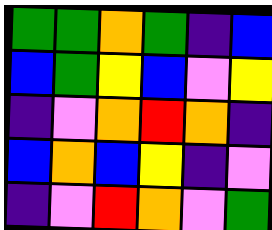[["green", "green", "orange", "green", "indigo", "blue"], ["blue", "green", "yellow", "blue", "violet", "yellow"], ["indigo", "violet", "orange", "red", "orange", "indigo"], ["blue", "orange", "blue", "yellow", "indigo", "violet"], ["indigo", "violet", "red", "orange", "violet", "green"]]